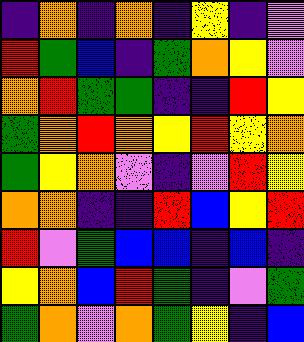[["indigo", "orange", "indigo", "orange", "indigo", "yellow", "indigo", "violet"], ["red", "green", "blue", "indigo", "green", "orange", "yellow", "violet"], ["orange", "red", "green", "green", "indigo", "indigo", "red", "yellow"], ["green", "orange", "red", "orange", "yellow", "red", "yellow", "orange"], ["green", "yellow", "orange", "violet", "indigo", "violet", "red", "yellow"], ["orange", "orange", "indigo", "indigo", "red", "blue", "yellow", "red"], ["red", "violet", "green", "blue", "blue", "indigo", "blue", "indigo"], ["yellow", "orange", "blue", "red", "green", "indigo", "violet", "green"], ["green", "orange", "violet", "orange", "green", "yellow", "indigo", "blue"]]